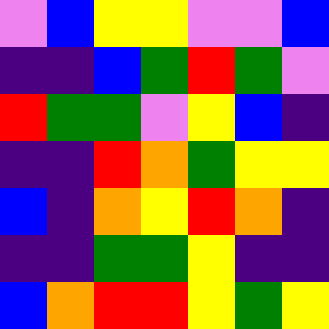[["violet", "blue", "yellow", "yellow", "violet", "violet", "blue"], ["indigo", "indigo", "blue", "green", "red", "green", "violet"], ["red", "green", "green", "violet", "yellow", "blue", "indigo"], ["indigo", "indigo", "red", "orange", "green", "yellow", "yellow"], ["blue", "indigo", "orange", "yellow", "red", "orange", "indigo"], ["indigo", "indigo", "green", "green", "yellow", "indigo", "indigo"], ["blue", "orange", "red", "red", "yellow", "green", "yellow"]]